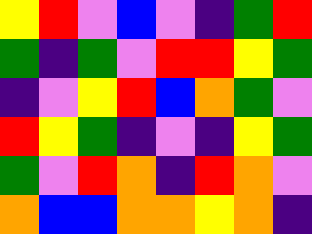[["yellow", "red", "violet", "blue", "violet", "indigo", "green", "red"], ["green", "indigo", "green", "violet", "red", "red", "yellow", "green"], ["indigo", "violet", "yellow", "red", "blue", "orange", "green", "violet"], ["red", "yellow", "green", "indigo", "violet", "indigo", "yellow", "green"], ["green", "violet", "red", "orange", "indigo", "red", "orange", "violet"], ["orange", "blue", "blue", "orange", "orange", "yellow", "orange", "indigo"]]